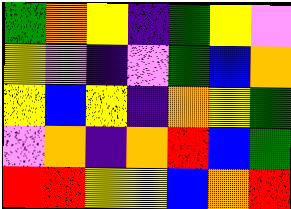[["green", "orange", "yellow", "indigo", "green", "yellow", "violet"], ["yellow", "violet", "indigo", "violet", "green", "blue", "orange"], ["yellow", "blue", "yellow", "indigo", "orange", "yellow", "green"], ["violet", "orange", "indigo", "orange", "red", "blue", "green"], ["red", "red", "yellow", "yellow", "blue", "orange", "red"]]